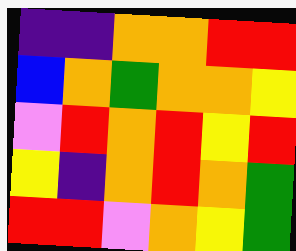[["indigo", "indigo", "orange", "orange", "red", "red"], ["blue", "orange", "green", "orange", "orange", "yellow"], ["violet", "red", "orange", "red", "yellow", "red"], ["yellow", "indigo", "orange", "red", "orange", "green"], ["red", "red", "violet", "orange", "yellow", "green"]]